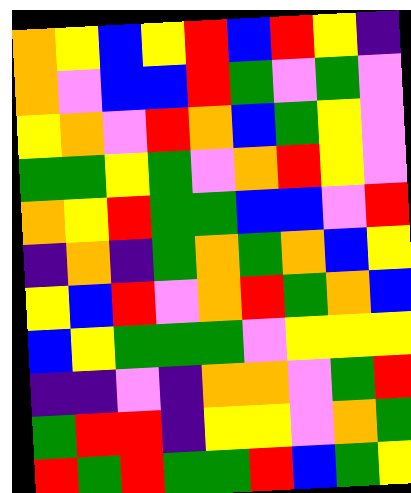[["orange", "yellow", "blue", "yellow", "red", "blue", "red", "yellow", "indigo"], ["orange", "violet", "blue", "blue", "red", "green", "violet", "green", "violet"], ["yellow", "orange", "violet", "red", "orange", "blue", "green", "yellow", "violet"], ["green", "green", "yellow", "green", "violet", "orange", "red", "yellow", "violet"], ["orange", "yellow", "red", "green", "green", "blue", "blue", "violet", "red"], ["indigo", "orange", "indigo", "green", "orange", "green", "orange", "blue", "yellow"], ["yellow", "blue", "red", "violet", "orange", "red", "green", "orange", "blue"], ["blue", "yellow", "green", "green", "green", "violet", "yellow", "yellow", "yellow"], ["indigo", "indigo", "violet", "indigo", "orange", "orange", "violet", "green", "red"], ["green", "red", "red", "indigo", "yellow", "yellow", "violet", "orange", "green"], ["red", "green", "red", "green", "green", "red", "blue", "green", "yellow"]]